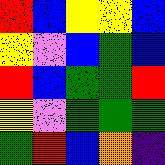[["red", "blue", "yellow", "yellow", "blue"], ["yellow", "violet", "blue", "green", "blue"], ["red", "blue", "green", "green", "red"], ["yellow", "violet", "green", "green", "green"], ["green", "red", "blue", "orange", "indigo"]]